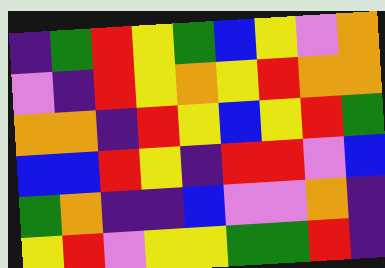[["indigo", "green", "red", "yellow", "green", "blue", "yellow", "violet", "orange"], ["violet", "indigo", "red", "yellow", "orange", "yellow", "red", "orange", "orange"], ["orange", "orange", "indigo", "red", "yellow", "blue", "yellow", "red", "green"], ["blue", "blue", "red", "yellow", "indigo", "red", "red", "violet", "blue"], ["green", "orange", "indigo", "indigo", "blue", "violet", "violet", "orange", "indigo"], ["yellow", "red", "violet", "yellow", "yellow", "green", "green", "red", "indigo"]]